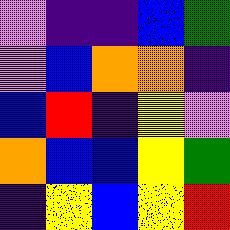[["violet", "indigo", "indigo", "blue", "green"], ["violet", "blue", "orange", "orange", "indigo"], ["blue", "red", "indigo", "yellow", "violet"], ["orange", "blue", "blue", "yellow", "green"], ["indigo", "yellow", "blue", "yellow", "red"]]